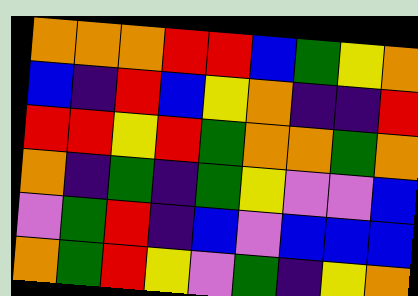[["orange", "orange", "orange", "red", "red", "blue", "green", "yellow", "orange"], ["blue", "indigo", "red", "blue", "yellow", "orange", "indigo", "indigo", "red"], ["red", "red", "yellow", "red", "green", "orange", "orange", "green", "orange"], ["orange", "indigo", "green", "indigo", "green", "yellow", "violet", "violet", "blue"], ["violet", "green", "red", "indigo", "blue", "violet", "blue", "blue", "blue"], ["orange", "green", "red", "yellow", "violet", "green", "indigo", "yellow", "orange"]]